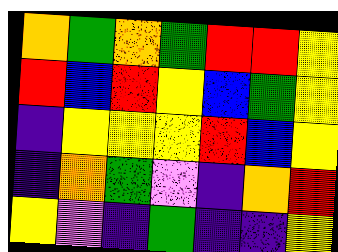[["orange", "green", "orange", "green", "red", "red", "yellow"], ["red", "blue", "red", "yellow", "blue", "green", "yellow"], ["indigo", "yellow", "yellow", "yellow", "red", "blue", "yellow"], ["indigo", "orange", "green", "violet", "indigo", "orange", "red"], ["yellow", "violet", "indigo", "green", "indigo", "indigo", "yellow"]]